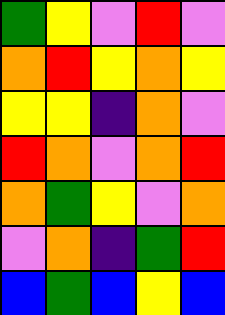[["green", "yellow", "violet", "red", "violet"], ["orange", "red", "yellow", "orange", "yellow"], ["yellow", "yellow", "indigo", "orange", "violet"], ["red", "orange", "violet", "orange", "red"], ["orange", "green", "yellow", "violet", "orange"], ["violet", "orange", "indigo", "green", "red"], ["blue", "green", "blue", "yellow", "blue"]]